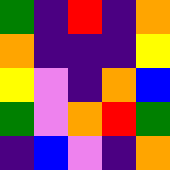[["green", "indigo", "red", "indigo", "orange"], ["orange", "indigo", "indigo", "indigo", "yellow"], ["yellow", "violet", "indigo", "orange", "blue"], ["green", "violet", "orange", "red", "green"], ["indigo", "blue", "violet", "indigo", "orange"]]